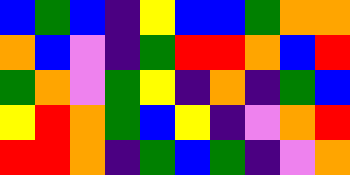[["blue", "green", "blue", "indigo", "yellow", "blue", "blue", "green", "orange", "orange"], ["orange", "blue", "violet", "indigo", "green", "red", "red", "orange", "blue", "red"], ["green", "orange", "violet", "green", "yellow", "indigo", "orange", "indigo", "green", "blue"], ["yellow", "red", "orange", "green", "blue", "yellow", "indigo", "violet", "orange", "red"], ["red", "red", "orange", "indigo", "green", "blue", "green", "indigo", "violet", "orange"]]